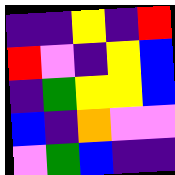[["indigo", "indigo", "yellow", "indigo", "red"], ["red", "violet", "indigo", "yellow", "blue"], ["indigo", "green", "yellow", "yellow", "blue"], ["blue", "indigo", "orange", "violet", "violet"], ["violet", "green", "blue", "indigo", "indigo"]]